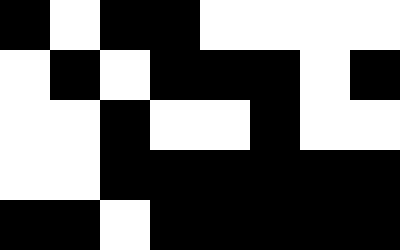[["black", "white", "black", "black", "white", "white", "white", "white"], ["white", "black", "white", "black", "black", "black", "white", "black"], ["white", "white", "black", "white", "white", "black", "white", "white"], ["white", "white", "black", "black", "black", "black", "black", "black"], ["black", "black", "white", "black", "black", "black", "black", "black"]]